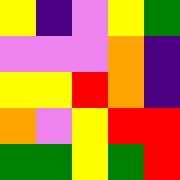[["yellow", "indigo", "violet", "yellow", "green"], ["violet", "violet", "violet", "orange", "indigo"], ["yellow", "yellow", "red", "orange", "indigo"], ["orange", "violet", "yellow", "red", "red"], ["green", "green", "yellow", "green", "red"]]